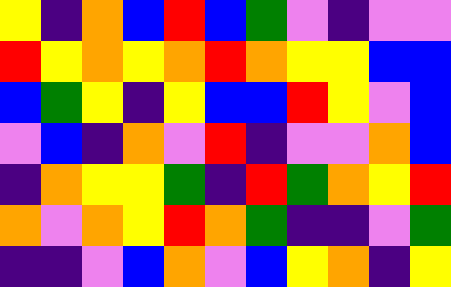[["yellow", "indigo", "orange", "blue", "red", "blue", "green", "violet", "indigo", "violet", "violet"], ["red", "yellow", "orange", "yellow", "orange", "red", "orange", "yellow", "yellow", "blue", "blue"], ["blue", "green", "yellow", "indigo", "yellow", "blue", "blue", "red", "yellow", "violet", "blue"], ["violet", "blue", "indigo", "orange", "violet", "red", "indigo", "violet", "violet", "orange", "blue"], ["indigo", "orange", "yellow", "yellow", "green", "indigo", "red", "green", "orange", "yellow", "red"], ["orange", "violet", "orange", "yellow", "red", "orange", "green", "indigo", "indigo", "violet", "green"], ["indigo", "indigo", "violet", "blue", "orange", "violet", "blue", "yellow", "orange", "indigo", "yellow"]]